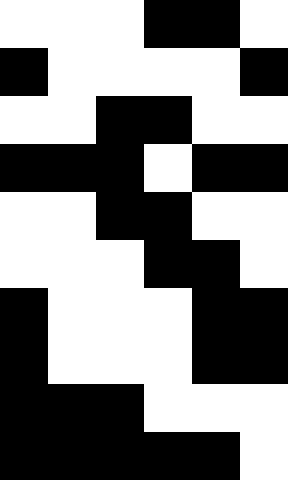[["white", "white", "white", "black", "black", "white"], ["black", "white", "white", "white", "white", "black"], ["white", "white", "black", "black", "white", "white"], ["black", "black", "black", "white", "black", "black"], ["white", "white", "black", "black", "white", "white"], ["white", "white", "white", "black", "black", "white"], ["black", "white", "white", "white", "black", "black"], ["black", "white", "white", "white", "black", "black"], ["black", "black", "black", "white", "white", "white"], ["black", "black", "black", "black", "black", "white"]]